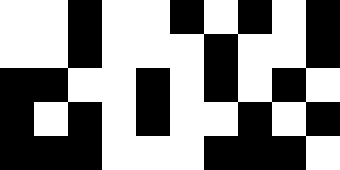[["white", "white", "black", "white", "white", "black", "white", "black", "white", "black"], ["white", "white", "black", "white", "white", "white", "black", "white", "white", "black"], ["black", "black", "white", "white", "black", "white", "black", "white", "black", "white"], ["black", "white", "black", "white", "black", "white", "white", "black", "white", "black"], ["black", "black", "black", "white", "white", "white", "black", "black", "black", "white"]]